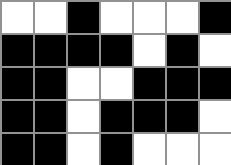[["white", "white", "black", "white", "white", "white", "black"], ["black", "black", "black", "black", "white", "black", "white"], ["black", "black", "white", "white", "black", "black", "black"], ["black", "black", "white", "black", "black", "black", "white"], ["black", "black", "white", "black", "white", "white", "white"]]